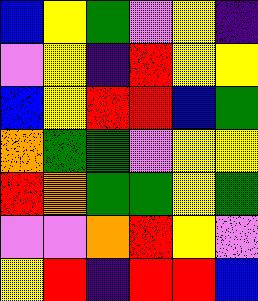[["blue", "yellow", "green", "violet", "yellow", "indigo"], ["violet", "yellow", "indigo", "red", "yellow", "yellow"], ["blue", "yellow", "red", "red", "blue", "green"], ["orange", "green", "green", "violet", "yellow", "yellow"], ["red", "orange", "green", "green", "yellow", "green"], ["violet", "violet", "orange", "red", "yellow", "violet"], ["yellow", "red", "indigo", "red", "red", "blue"]]